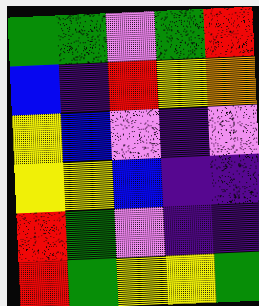[["green", "green", "violet", "green", "red"], ["blue", "indigo", "red", "yellow", "orange"], ["yellow", "blue", "violet", "indigo", "violet"], ["yellow", "yellow", "blue", "indigo", "indigo"], ["red", "green", "violet", "indigo", "indigo"], ["red", "green", "yellow", "yellow", "green"]]